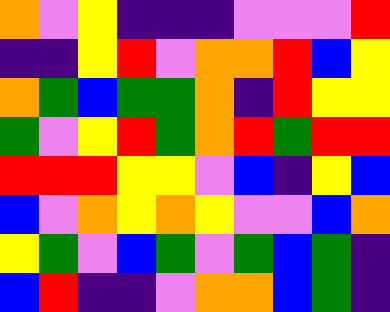[["orange", "violet", "yellow", "indigo", "indigo", "indigo", "violet", "violet", "violet", "red"], ["indigo", "indigo", "yellow", "red", "violet", "orange", "orange", "red", "blue", "yellow"], ["orange", "green", "blue", "green", "green", "orange", "indigo", "red", "yellow", "yellow"], ["green", "violet", "yellow", "red", "green", "orange", "red", "green", "red", "red"], ["red", "red", "red", "yellow", "yellow", "violet", "blue", "indigo", "yellow", "blue"], ["blue", "violet", "orange", "yellow", "orange", "yellow", "violet", "violet", "blue", "orange"], ["yellow", "green", "violet", "blue", "green", "violet", "green", "blue", "green", "indigo"], ["blue", "red", "indigo", "indigo", "violet", "orange", "orange", "blue", "green", "indigo"]]